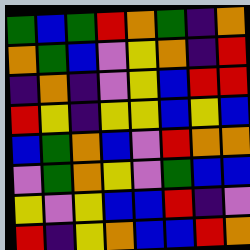[["green", "blue", "green", "red", "orange", "green", "indigo", "orange"], ["orange", "green", "blue", "violet", "yellow", "orange", "indigo", "red"], ["indigo", "orange", "indigo", "violet", "yellow", "blue", "red", "red"], ["red", "yellow", "indigo", "yellow", "yellow", "blue", "yellow", "blue"], ["blue", "green", "orange", "blue", "violet", "red", "orange", "orange"], ["violet", "green", "orange", "yellow", "violet", "green", "blue", "blue"], ["yellow", "violet", "yellow", "blue", "blue", "red", "indigo", "violet"], ["red", "indigo", "yellow", "orange", "blue", "blue", "red", "orange"]]